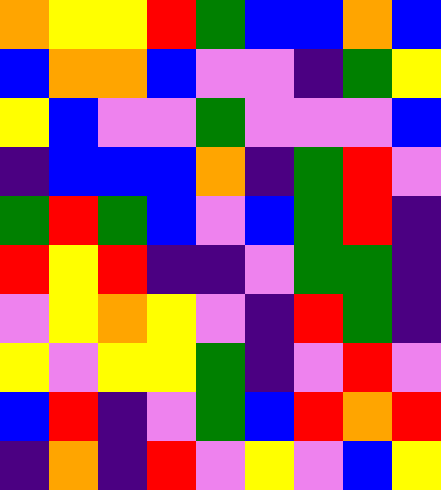[["orange", "yellow", "yellow", "red", "green", "blue", "blue", "orange", "blue"], ["blue", "orange", "orange", "blue", "violet", "violet", "indigo", "green", "yellow"], ["yellow", "blue", "violet", "violet", "green", "violet", "violet", "violet", "blue"], ["indigo", "blue", "blue", "blue", "orange", "indigo", "green", "red", "violet"], ["green", "red", "green", "blue", "violet", "blue", "green", "red", "indigo"], ["red", "yellow", "red", "indigo", "indigo", "violet", "green", "green", "indigo"], ["violet", "yellow", "orange", "yellow", "violet", "indigo", "red", "green", "indigo"], ["yellow", "violet", "yellow", "yellow", "green", "indigo", "violet", "red", "violet"], ["blue", "red", "indigo", "violet", "green", "blue", "red", "orange", "red"], ["indigo", "orange", "indigo", "red", "violet", "yellow", "violet", "blue", "yellow"]]